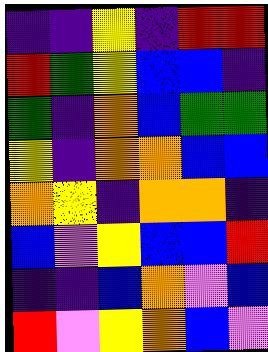[["indigo", "indigo", "yellow", "indigo", "red", "red"], ["red", "green", "yellow", "blue", "blue", "indigo"], ["green", "indigo", "orange", "blue", "green", "green"], ["yellow", "indigo", "orange", "orange", "blue", "blue"], ["orange", "yellow", "indigo", "orange", "orange", "indigo"], ["blue", "violet", "yellow", "blue", "blue", "red"], ["indigo", "indigo", "blue", "orange", "violet", "blue"], ["red", "violet", "yellow", "orange", "blue", "violet"]]